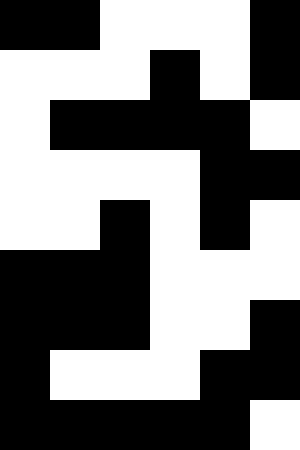[["black", "black", "white", "white", "white", "black"], ["white", "white", "white", "black", "white", "black"], ["white", "black", "black", "black", "black", "white"], ["white", "white", "white", "white", "black", "black"], ["white", "white", "black", "white", "black", "white"], ["black", "black", "black", "white", "white", "white"], ["black", "black", "black", "white", "white", "black"], ["black", "white", "white", "white", "black", "black"], ["black", "black", "black", "black", "black", "white"]]